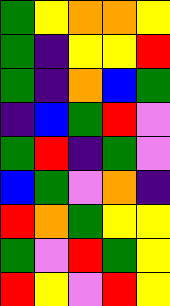[["green", "yellow", "orange", "orange", "yellow"], ["green", "indigo", "yellow", "yellow", "red"], ["green", "indigo", "orange", "blue", "green"], ["indigo", "blue", "green", "red", "violet"], ["green", "red", "indigo", "green", "violet"], ["blue", "green", "violet", "orange", "indigo"], ["red", "orange", "green", "yellow", "yellow"], ["green", "violet", "red", "green", "yellow"], ["red", "yellow", "violet", "red", "yellow"]]